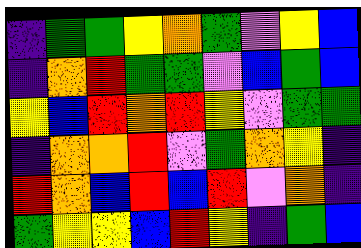[["indigo", "green", "green", "yellow", "orange", "green", "violet", "yellow", "blue"], ["indigo", "orange", "red", "green", "green", "violet", "blue", "green", "blue"], ["yellow", "blue", "red", "orange", "red", "yellow", "violet", "green", "green"], ["indigo", "orange", "orange", "red", "violet", "green", "orange", "yellow", "indigo"], ["red", "orange", "blue", "red", "blue", "red", "violet", "orange", "indigo"], ["green", "yellow", "yellow", "blue", "red", "yellow", "indigo", "green", "blue"]]